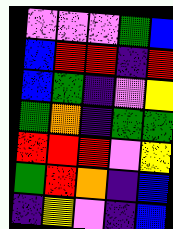[["violet", "violet", "violet", "green", "blue"], ["blue", "red", "red", "indigo", "red"], ["blue", "green", "indigo", "violet", "yellow"], ["green", "orange", "indigo", "green", "green"], ["red", "red", "red", "violet", "yellow"], ["green", "red", "orange", "indigo", "blue"], ["indigo", "yellow", "violet", "indigo", "blue"]]